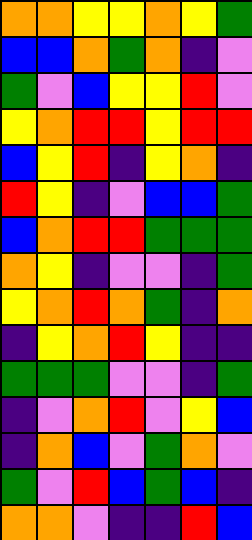[["orange", "orange", "yellow", "yellow", "orange", "yellow", "green"], ["blue", "blue", "orange", "green", "orange", "indigo", "violet"], ["green", "violet", "blue", "yellow", "yellow", "red", "violet"], ["yellow", "orange", "red", "red", "yellow", "red", "red"], ["blue", "yellow", "red", "indigo", "yellow", "orange", "indigo"], ["red", "yellow", "indigo", "violet", "blue", "blue", "green"], ["blue", "orange", "red", "red", "green", "green", "green"], ["orange", "yellow", "indigo", "violet", "violet", "indigo", "green"], ["yellow", "orange", "red", "orange", "green", "indigo", "orange"], ["indigo", "yellow", "orange", "red", "yellow", "indigo", "indigo"], ["green", "green", "green", "violet", "violet", "indigo", "green"], ["indigo", "violet", "orange", "red", "violet", "yellow", "blue"], ["indigo", "orange", "blue", "violet", "green", "orange", "violet"], ["green", "violet", "red", "blue", "green", "blue", "indigo"], ["orange", "orange", "violet", "indigo", "indigo", "red", "blue"]]